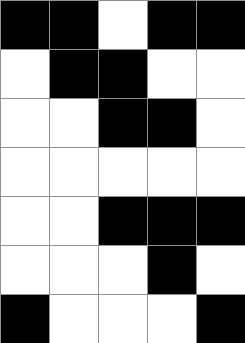[["black", "black", "white", "black", "black"], ["white", "black", "black", "white", "white"], ["white", "white", "black", "black", "white"], ["white", "white", "white", "white", "white"], ["white", "white", "black", "black", "black"], ["white", "white", "white", "black", "white"], ["black", "white", "white", "white", "black"]]